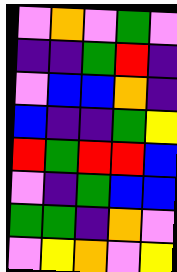[["violet", "orange", "violet", "green", "violet"], ["indigo", "indigo", "green", "red", "indigo"], ["violet", "blue", "blue", "orange", "indigo"], ["blue", "indigo", "indigo", "green", "yellow"], ["red", "green", "red", "red", "blue"], ["violet", "indigo", "green", "blue", "blue"], ["green", "green", "indigo", "orange", "violet"], ["violet", "yellow", "orange", "violet", "yellow"]]